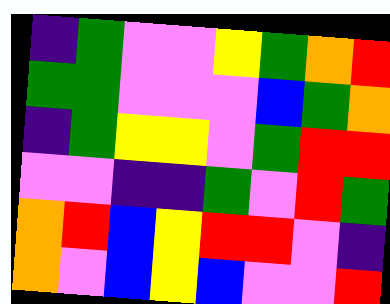[["indigo", "green", "violet", "violet", "yellow", "green", "orange", "red"], ["green", "green", "violet", "violet", "violet", "blue", "green", "orange"], ["indigo", "green", "yellow", "yellow", "violet", "green", "red", "red"], ["violet", "violet", "indigo", "indigo", "green", "violet", "red", "green"], ["orange", "red", "blue", "yellow", "red", "red", "violet", "indigo"], ["orange", "violet", "blue", "yellow", "blue", "violet", "violet", "red"]]